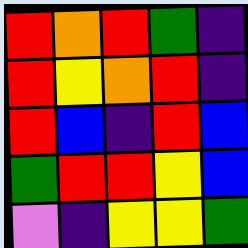[["red", "orange", "red", "green", "indigo"], ["red", "yellow", "orange", "red", "indigo"], ["red", "blue", "indigo", "red", "blue"], ["green", "red", "red", "yellow", "blue"], ["violet", "indigo", "yellow", "yellow", "green"]]